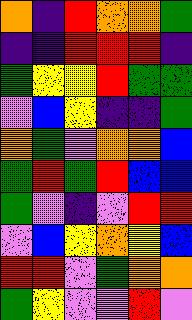[["orange", "indigo", "red", "orange", "orange", "green"], ["indigo", "indigo", "red", "red", "red", "indigo"], ["green", "yellow", "yellow", "red", "green", "green"], ["violet", "blue", "yellow", "indigo", "indigo", "green"], ["orange", "green", "violet", "orange", "orange", "blue"], ["green", "red", "green", "red", "blue", "blue"], ["green", "violet", "indigo", "violet", "red", "red"], ["violet", "blue", "yellow", "orange", "yellow", "blue"], ["red", "red", "violet", "green", "orange", "orange"], ["green", "yellow", "violet", "violet", "red", "violet"]]